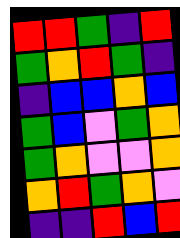[["red", "red", "green", "indigo", "red"], ["green", "orange", "red", "green", "indigo"], ["indigo", "blue", "blue", "orange", "blue"], ["green", "blue", "violet", "green", "orange"], ["green", "orange", "violet", "violet", "orange"], ["orange", "red", "green", "orange", "violet"], ["indigo", "indigo", "red", "blue", "red"]]